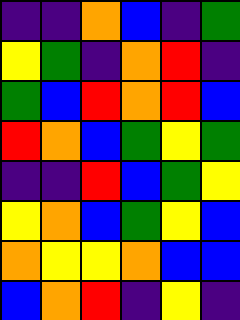[["indigo", "indigo", "orange", "blue", "indigo", "green"], ["yellow", "green", "indigo", "orange", "red", "indigo"], ["green", "blue", "red", "orange", "red", "blue"], ["red", "orange", "blue", "green", "yellow", "green"], ["indigo", "indigo", "red", "blue", "green", "yellow"], ["yellow", "orange", "blue", "green", "yellow", "blue"], ["orange", "yellow", "yellow", "orange", "blue", "blue"], ["blue", "orange", "red", "indigo", "yellow", "indigo"]]